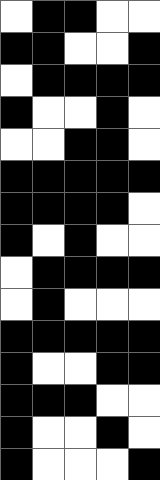[["white", "black", "black", "white", "white"], ["black", "black", "white", "white", "black"], ["white", "black", "black", "black", "black"], ["black", "white", "white", "black", "white"], ["white", "white", "black", "black", "white"], ["black", "black", "black", "black", "black"], ["black", "black", "black", "black", "white"], ["black", "white", "black", "white", "white"], ["white", "black", "black", "black", "black"], ["white", "black", "white", "white", "white"], ["black", "black", "black", "black", "black"], ["black", "white", "white", "black", "black"], ["black", "black", "black", "white", "white"], ["black", "white", "white", "black", "white"], ["black", "white", "white", "white", "black"]]